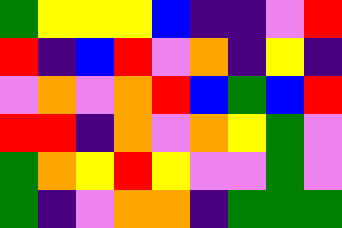[["green", "yellow", "yellow", "yellow", "blue", "indigo", "indigo", "violet", "red"], ["red", "indigo", "blue", "red", "violet", "orange", "indigo", "yellow", "indigo"], ["violet", "orange", "violet", "orange", "red", "blue", "green", "blue", "red"], ["red", "red", "indigo", "orange", "violet", "orange", "yellow", "green", "violet"], ["green", "orange", "yellow", "red", "yellow", "violet", "violet", "green", "violet"], ["green", "indigo", "violet", "orange", "orange", "indigo", "green", "green", "green"]]